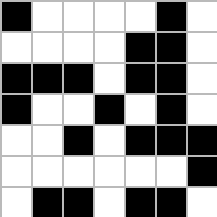[["black", "white", "white", "white", "white", "black", "white"], ["white", "white", "white", "white", "black", "black", "white"], ["black", "black", "black", "white", "black", "black", "white"], ["black", "white", "white", "black", "white", "black", "white"], ["white", "white", "black", "white", "black", "black", "black"], ["white", "white", "white", "white", "white", "white", "black"], ["white", "black", "black", "white", "black", "black", "white"]]